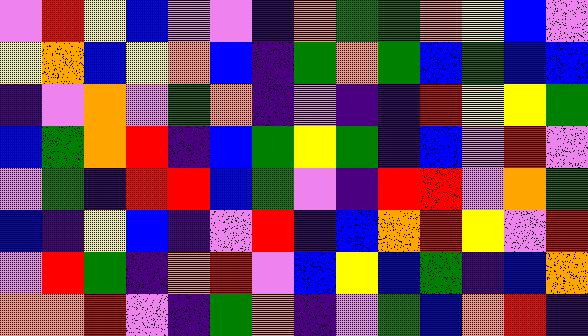[["violet", "red", "yellow", "blue", "violet", "violet", "indigo", "orange", "green", "green", "orange", "yellow", "blue", "violet"], ["yellow", "orange", "blue", "yellow", "orange", "blue", "indigo", "green", "orange", "green", "blue", "green", "blue", "blue"], ["indigo", "violet", "orange", "violet", "green", "orange", "indigo", "violet", "indigo", "indigo", "red", "yellow", "yellow", "green"], ["blue", "green", "orange", "red", "indigo", "blue", "green", "yellow", "green", "indigo", "blue", "violet", "red", "violet"], ["violet", "green", "indigo", "red", "red", "blue", "green", "violet", "indigo", "red", "red", "violet", "orange", "green"], ["blue", "indigo", "yellow", "blue", "indigo", "violet", "red", "indigo", "blue", "orange", "red", "yellow", "violet", "red"], ["violet", "red", "green", "indigo", "orange", "red", "violet", "blue", "yellow", "blue", "green", "indigo", "blue", "orange"], ["orange", "orange", "red", "violet", "indigo", "green", "orange", "indigo", "violet", "green", "blue", "orange", "red", "indigo"]]